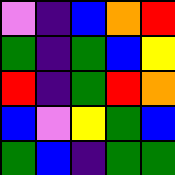[["violet", "indigo", "blue", "orange", "red"], ["green", "indigo", "green", "blue", "yellow"], ["red", "indigo", "green", "red", "orange"], ["blue", "violet", "yellow", "green", "blue"], ["green", "blue", "indigo", "green", "green"]]